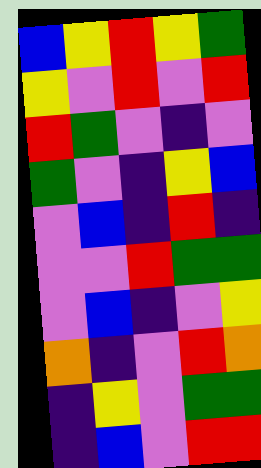[["blue", "yellow", "red", "yellow", "green"], ["yellow", "violet", "red", "violet", "red"], ["red", "green", "violet", "indigo", "violet"], ["green", "violet", "indigo", "yellow", "blue"], ["violet", "blue", "indigo", "red", "indigo"], ["violet", "violet", "red", "green", "green"], ["violet", "blue", "indigo", "violet", "yellow"], ["orange", "indigo", "violet", "red", "orange"], ["indigo", "yellow", "violet", "green", "green"], ["indigo", "blue", "violet", "red", "red"]]